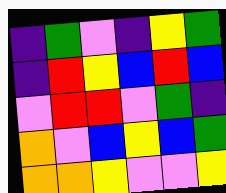[["indigo", "green", "violet", "indigo", "yellow", "green"], ["indigo", "red", "yellow", "blue", "red", "blue"], ["violet", "red", "red", "violet", "green", "indigo"], ["orange", "violet", "blue", "yellow", "blue", "green"], ["orange", "orange", "yellow", "violet", "violet", "yellow"]]